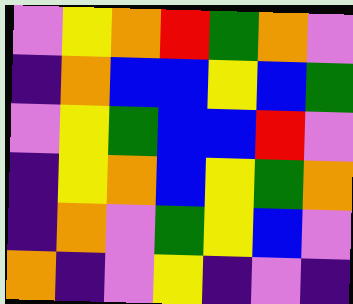[["violet", "yellow", "orange", "red", "green", "orange", "violet"], ["indigo", "orange", "blue", "blue", "yellow", "blue", "green"], ["violet", "yellow", "green", "blue", "blue", "red", "violet"], ["indigo", "yellow", "orange", "blue", "yellow", "green", "orange"], ["indigo", "orange", "violet", "green", "yellow", "blue", "violet"], ["orange", "indigo", "violet", "yellow", "indigo", "violet", "indigo"]]